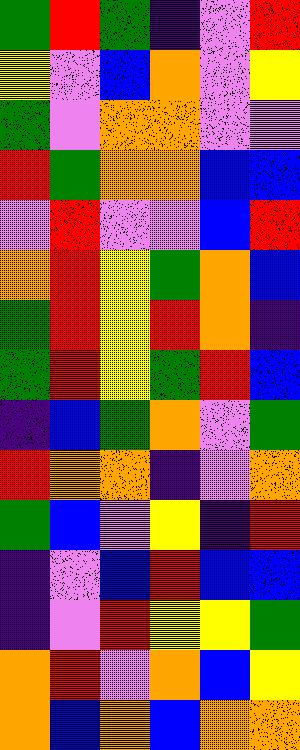[["green", "red", "green", "indigo", "violet", "red"], ["yellow", "violet", "blue", "orange", "violet", "yellow"], ["green", "violet", "orange", "orange", "violet", "violet"], ["red", "green", "orange", "orange", "blue", "blue"], ["violet", "red", "violet", "violet", "blue", "red"], ["orange", "red", "yellow", "green", "orange", "blue"], ["green", "red", "yellow", "red", "orange", "indigo"], ["green", "red", "yellow", "green", "red", "blue"], ["indigo", "blue", "green", "orange", "violet", "green"], ["red", "orange", "orange", "indigo", "violet", "orange"], ["green", "blue", "violet", "yellow", "indigo", "red"], ["indigo", "violet", "blue", "red", "blue", "blue"], ["indigo", "violet", "red", "yellow", "yellow", "green"], ["orange", "red", "violet", "orange", "blue", "yellow"], ["orange", "blue", "orange", "blue", "orange", "orange"]]